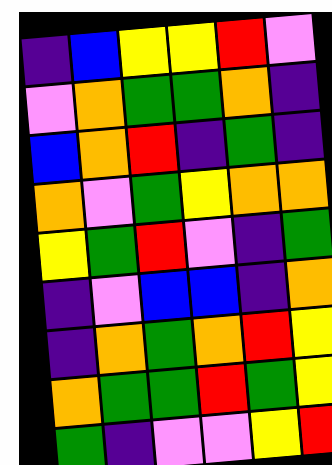[["indigo", "blue", "yellow", "yellow", "red", "violet"], ["violet", "orange", "green", "green", "orange", "indigo"], ["blue", "orange", "red", "indigo", "green", "indigo"], ["orange", "violet", "green", "yellow", "orange", "orange"], ["yellow", "green", "red", "violet", "indigo", "green"], ["indigo", "violet", "blue", "blue", "indigo", "orange"], ["indigo", "orange", "green", "orange", "red", "yellow"], ["orange", "green", "green", "red", "green", "yellow"], ["green", "indigo", "violet", "violet", "yellow", "red"]]